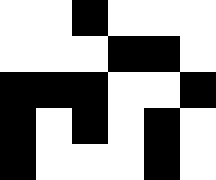[["white", "white", "black", "white", "white", "white"], ["white", "white", "white", "black", "black", "white"], ["black", "black", "black", "white", "white", "black"], ["black", "white", "black", "white", "black", "white"], ["black", "white", "white", "white", "black", "white"]]